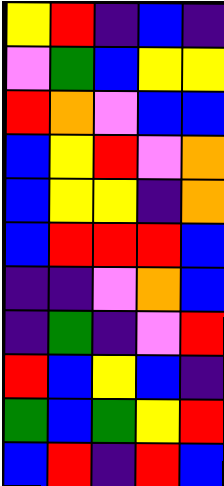[["yellow", "red", "indigo", "blue", "indigo"], ["violet", "green", "blue", "yellow", "yellow"], ["red", "orange", "violet", "blue", "blue"], ["blue", "yellow", "red", "violet", "orange"], ["blue", "yellow", "yellow", "indigo", "orange"], ["blue", "red", "red", "red", "blue"], ["indigo", "indigo", "violet", "orange", "blue"], ["indigo", "green", "indigo", "violet", "red"], ["red", "blue", "yellow", "blue", "indigo"], ["green", "blue", "green", "yellow", "red"], ["blue", "red", "indigo", "red", "blue"]]